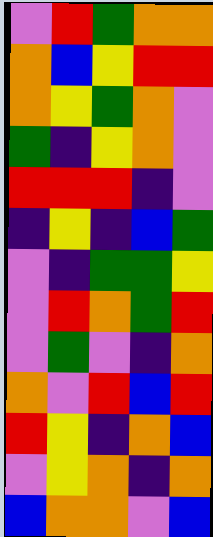[["violet", "red", "green", "orange", "orange"], ["orange", "blue", "yellow", "red", "red"], ["orange", "yellow", "green", "orange", "violet"], ["green", "indigo", "yellow", "orange", "violet"], ["red", "red", "red", "indigo", "violet"], ["indigo", "yellow", "indigo", "blue", "green"], ["violet", "indigo", "green", "green", "yellow"], ["violet", "red", "orange", "green", "red"], ["violet", "green", "violet", "indigo", "orange"], ["orange", "violet", "red", "blue", "red"], ["red", "yellow", "indigo", "orange", "blue"], ["violet", "yellow", "orange", "indigo", "orange"], ["blue", "orange", "orange", "violet", "blue"]]